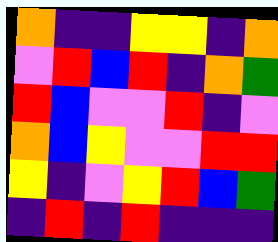[["orange", "indigo", "indigo", "yellow", "yellow", "indigo", "orange"], ["violet", "red", "blue", "red", "indigo", "orange", "green"], ["red", "blue", "violet", "violet", "red", "indigo", "violet"], ["orange", "blue", "yellow", "violet", "violet", "red", "red"], ["yellow", "indigo", "violet", "yellow", "red", "blue", "green"], ["indigo", "red", "indigo", "red", "indigo", "indigo", "indigo"]]